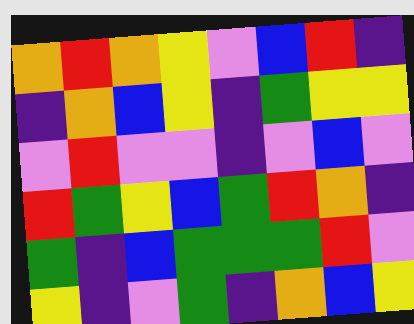[["orange", "red", "orange", "yellow", "violet", "blue", "red", "indigo"], ["indigo", "orange", "blue", "yellow", "indigo", "green", "yellow", "yellow"], ["violet", "red", "violet", "violet", "indigo", "violet", "blue", "violet"], ["red", "green", "yellow", "blue", "green", "red", "orange", "indigo"], ["green", "indigo", "blue", "green", "green", "green", "red", "violet"], ["yellow", "indigo", "violet", "green", "indigo", "orange", "blue", "yellow"]]